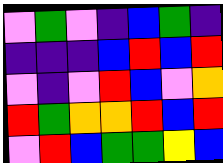[["violet", "green", "violet", "indigo", "blue", "green", "indigo"], ["indigo", "indigo", "indigo", "blue", "red", "blue", "red"], ["violet", "indigo", "violet", "red", "blue", "violet", "orange"], ["red", "green", "orange", "orange", "red", "blue", "red"], ["violet", "red", "blue", "green", "green", "yellow", "blue"]]